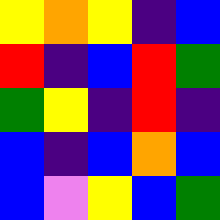[["yellow", "orange", "yellow", "indigo", "blue"], ["red", "indigo", "blue", "red", "green"], ["green", "yellow", "indigo", "red", "indigo"], ["blue", "indigo", "blue", "orange", "blue"], ["blue", "violet", "yellow", "blue", "green"]]